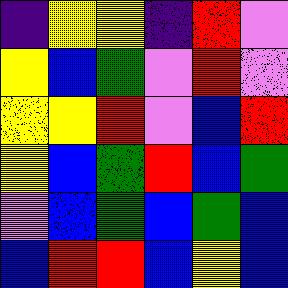[["indigo", "yellow", "yellow", "indigo", "red", "violet"], ["yellow", "blue", "green", "violet", "red", "violet"], ["yellow", "yellow", "red", "violet", "blue", "red"], ["yellow", "blue", "green", "red", "blue", "green"], ["violet", "blue", "green", "blue", "green", "blue"], ["blue", "red", "red", "blue", "yellow", "blue"]]